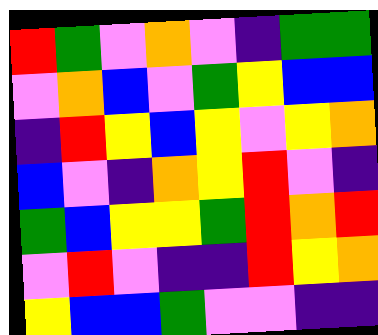[["red", "green", "violet", "orange", "violet", "indigo", "green", "green"], ["violet", "orange", "blue", "violet", "green", "yellow", "blue", "blue"], ["indigo", "red", "yellow", "blue", "yellow", "violet", "yellow", "orange"], ["blue", "violet", "indigo", "orange", "yellow", "red", "violet", "indigo"], ["green", "blue", "yellow", "yellow", "green", "red", "orange", "red"], ["violet", "red", "violet", "indigo", "indigo", "red", "yellow", "orange"], ["yellow", "blue", "blue", "green", "violet", "violet", "indigo", "indigo"]]